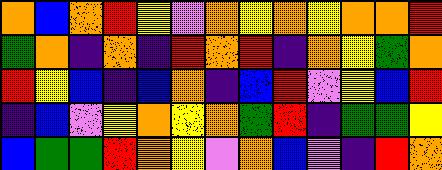[["orange", "blue", "orange", "red", "yellow", "violet", "orange", "yellow", "orange", "yellow", "orange", "orange", "red"], ["green", "orange", "indigo", "orange", "indigo", "red", "orange", "red", "indigo", "orange", "yellow", "green", "orange"], ["red", "yellow", "blue", "indigo", "blue", "orange", "indigo", "blue", "red", "violet", "yellow", "blue", "red"], ["indigo", "blue", "violet", "yellow", "orange", "yellow", "orange", "green", "red", "indigo", "green", "green", "yellow"], ["blue", "green", "green", "red", "orange", "yellow", "violet", "orange", "blue", "violet", "indigo", "red", "orange"]]